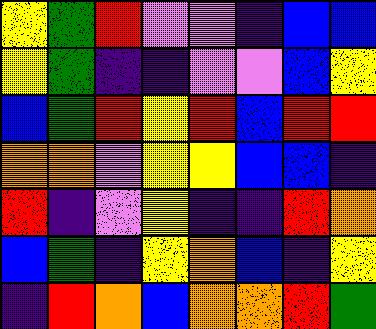[["yellow", "green", "red", "violet", "violet", "indigo", "blue", "blue"], ["yellow", "green", "indigo", "indigo", "violet", "violet", "blue", "yellow"], ["blue", "green", "red", "yellow", "red", "blue", "red", "red"], ["orange", "orange", "violet", "yellow", "yellow", "blue", "blue", "indigo"], ["red", "indigo", "violet", "yellow", "indigo", "indigo", "red", "orange"], ["blue", "green", "indigo", "yellow", "orange", "blue", "indigo", "yellow"], ["indigo", "red", "orange", "blue", "orange", "orange", "red", "green"]]